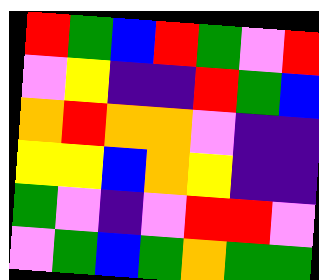[["red", "green", "blue", "red", "green", "violet", "red"], ["violet", "yellow", "indigo", "indigo", "red", "green", "blue"], ["orange", "red", "orange", "orange", "violet", "indigo", "indigo"], ["yellow", "yellow", "blue", "orange", "yellow", "indigo", "indigo"], ["green", "violet", "indigo", "violet", "red", "red", "violet"], ["violet", "green", "blue", "green", "orange", "green", "green"]]